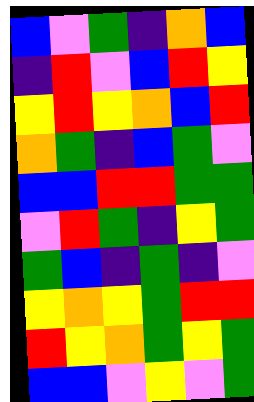[["blue", "violet", "green", "indigo", "orange", "blue"], ["indigo", "red", "violet", "blue", "red", "yellow"], ["yellow", "red", "yellow", "orange", "blue", "red"], ["orange", "green", "indigo", "blue", "green", "violet"], ["blue", "blue", "red", "red", "green", "green"], ["violet", "red", "green", "indigo", "yellow", "green"], ["green", "blue", "indigo", "green", "indigo", "violet"], ["yellow", "orange", "yellow", "green", "red", "red"], ["red", "yellow", "orange", "green", "yellow", "green"], ["blue", "blue", "violet", "yellow", "violet", "green"]]